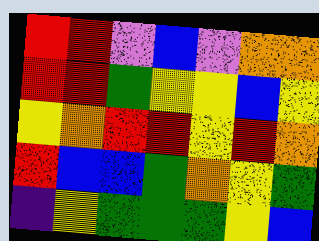[["red", "red", "violet", "blue", "violet", "orange", "orange"], ["red", "red", "green", "yellow", "yellow", "blue", "yellow"], ["yellow", "orange", "red", "red", "yellow", "red", "orange"], ["red", "blue", "blue", "green", "orange", "yellow", "green"], ["indigo", "yellow", "green", "green", "green", "yellow", "blue"]]